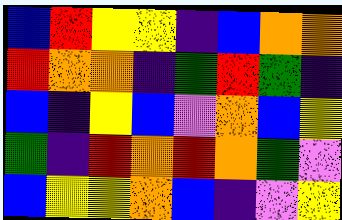[["blue", "red", "yellow", "yellow", "indigo", "blue", "orange", "orange"], ["red", "orange", "orange", "indigo", "green", "red", "green", "indigo"], ["blue", "indigo", "yellow", "blue", "violet", "orange", "blue", "yellow"], ["green", "indigo", "red", "orange", "red", "orange", "green", "violet"], ["blue", "yellow", "yellow", "orange", "blue", "indigo", "violet", "yellow"]]